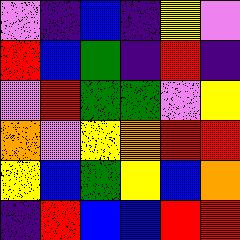[["violet", "indigo", "blue", "indigo", "yellow", "violet"], ["red", "blue", "green", "indigo", "red", "indigo"], ["violet", "red", "green", "green", "violet", "yellow"], ["orange", "violet", "yellow", "orange", "red", "red"], ["yellow", "blue", "green", "yellow", "blue", "orange"], ["indigo", "red", "blue", "blue", "red", "red"]]